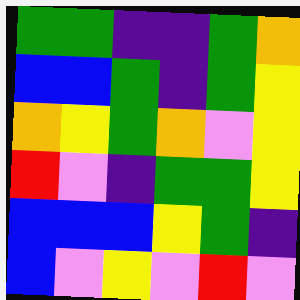[["green", "green", "indigo", "indigo", "green", "orange"], ["blue", "blue", "green", "indigo", "green", "yellow"], ["orange", "yellow", "green", "orange", "violet", "yellow"], ["red", "violet", "indigo", "green", "green", "yellow"], ["blue", "blue", "blue", "yellow", "green", "indigo"], ["blue", "violet", "yellow", "violet", "red", "violet"]]